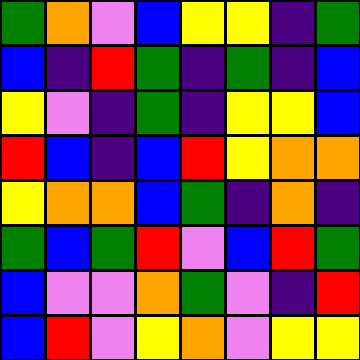[["green", "orange", "violet", "blue", "yellow", "yellow", "indigo", "green"], ["blue", "indigo", "red", "green", "indigo", "green", "indigo", "blue"], ["yellow", "violet", "indigo", "green", "indigo", "yellow", "yellow", "blue"], ["red", "blue", "indigo", "blue", "red", "yellow", "orange", "orange"], ["yellow", "orange", "orange", "blue", "green", "indigo", "orange", "indigo"], ["green", "blue", "green", "red", "violet", "blue", "red", "green"], ["blue", "violet", "violet", "orange", "green", "violet", "indigo", "red"], ["blue", "red", "violet", "yellow", "orange", "violet", "yellow", "yellow"]]